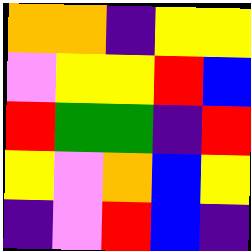[["orange", "orange", "indigo", "yellow", "yellow"], ["violet", "yellow", "yellow", "red", "blue"], ["red", "green", "green", "indigo", "red"], ["yellow", "violet", "orange", "blue", "yellow"], ["indigo", "violet", "red", "blue", "indigo"]]